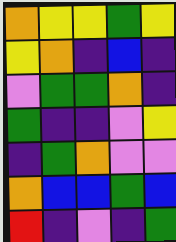[["orange", "yellow", "yellow", "green", "yellow"], ["yellow", "orange", "indigo", "blue", "indigo"], ["violet", "green", "green", "orange", "indigo"], ["green", "indigo", "indigo", "violet", "yellow"], ["indigo", "green", "orange", "violet", "violet"], ["orange", "blue", "blue", "green", "blue"], ["red", "indigo", "violet", "indigo", "green"]]